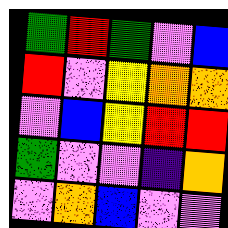[["green", "red", "green", "violet", "blue"], ["red", "violet", "yellow", "orange", "orange"], ["violet", "blue", "yellow", "red", "red"], ["green", "violet", "violet", "indigo", "orange"], ["violet", "orange", "blue", "violet", "violet"]]